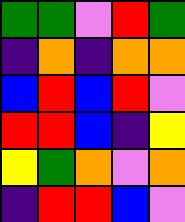[["green", "green", "violet", "red", "green"], ["indigo", "orange", "indigo", "orange", "orange"], ["blue", "red", "blue", "red", "violet"], ["red", "red", "blue", "indigo", "yellow"], ["yellow", "green", "orange", "violet", "orange"], ["indigo", "red", "red", "blue", "violet"]]